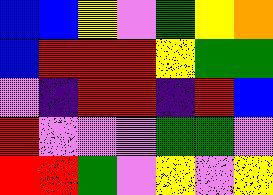[["blue", "blue", "yellow", "violet", "green", "yellow", "orange"], ["blue", "red", "red", "red", "yellow", "green", "green"], ["violet", "indigo", "red", "red", "indigo", "red", "blue"], ["red", "violet", "violet", "violet", "green", "green", "violet"], ["red", "red", "green", "violet", "yellow", "violet", "yellow"]]